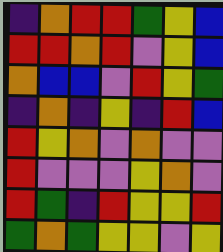[["indigo", "orange", "red", "red", "green", "yellow", "blue"], ["red", "red", "orange", "red", "violet", "yellow", "blue"], ["orange", "blue", "blue", "violet", "red", "yellow", "green"], ["indigo", "orange", "indigo", "yellow", "indigo", "red", "blue"], ["red", "yellow", "orange", "violet", "orange", "violet", "violet"], ["red", "violet", "violet", "violet", "yellow", "orange", "violet"], ["red", "green", "indigo", "red", "yellow", "yellow", "red"], ["green", "orange", "green", "yellow", "yellow", "violet", "yellow"]]